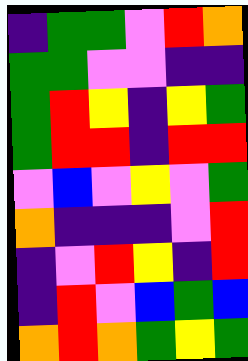[["indigo", "green", "green", "violet", "red", "orange"], ["green", "green", "violet", "violet", "indigo", "indigo"], ["green", "red", "yellow", "indigo", "yellow", "green"], ["green", "red", "red", "indigo", "red", "red"], ["violet", "blue", "violet", "yellow", "violet", "green"], ["orange", "indigo", "indigo", "indigo", "violet", "red"], ["indigo", "violet", "red", "yellow", "indigo", "red"], ["indigo", "red", "violet", "blue", "green", "blue"], ["orange", "red", "orange", "green", "yellow", "green"]]